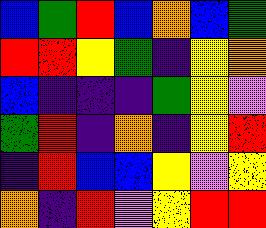[["blue", "green", "red", "blue", "orange", "blue", "green"], ["red", "red", "yellow", "green", "indigo", "yellow", "orange"], ["blue", "indigo", "indigo", "indigo", "green", "yellow", "violet"], ["green", "red", "indigo", "orange", "indigo", "yellow", "red"], ["indigo", "red", "blue", "blue", "yellow", "violet", "yellow"], ["orange", "indigo", "red", "violet", "yellow", "red", "red"]]